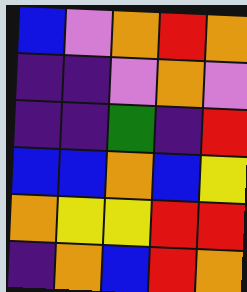[["blue", "violet", "orange", "red", "orange"], ["indigo", "indigo", "violet", "orange", "violet"], ["indigo", "indigo", "green", "indigo", "red"], ["blue", "blue", "orange", "blue", "yellow"], ["orange", "yellow", "yellow", "red", "red"], ["indigo", "orange", "blue", "red", "orange"]]